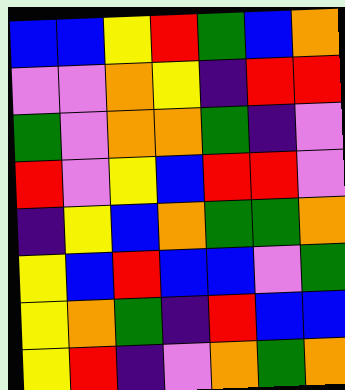[["blue", "blue", "yellow", "red", "green", "blue", "orange"], ["violet", "violet", "orange", "yellow", "indigo", "red", "red"], ["green", "violet", "orange", "orange", "green", "indigo", "violet"], ["red", "violet", "yellow", "blue", "red", "red", "violet"], ["indigo", "yellow", "blue", "orange", "green", "green", "orange"], ["yellow", "blue", "red", "blue", "blue", "violet", "green"], ["yellow", "orange", "green", "indigo", "red", "blue", "blue"], ["yellow", "red", "indigo", "violet", "orange", "green", "orange"]]